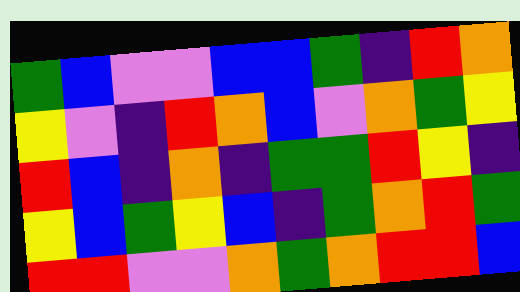[["green", "blue", "violet", "violet", "blue", "blue", "green", "indigo", "red", "orange"], ["yellow", "violet", "indigo", "red", "orange", "blue", "violet", "orange", "green", "yellow"], ["red", "blue", "indigo", "orange", "indigo", "green", "green", "red", "yellow", "indigo"], ["yellow", "blue", "green", "yellow", "blue", "indigo", "green", "orange", "red", "green"], ["red", "red", "violet", "violet", "orange", "green", "orange", "red", "red", "blue"]]